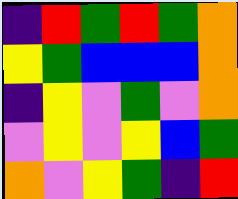[["indigo", "red", "green", "red", "green", "orange"], ["yellow", "green", "blue", "blue", "blue", "orange"], ["indigo", "yellow", "violet", "green", "violet", "orange"], ["violet", "yellow", "violet", "yellow", "blue", "green"], ["orange", "violet", "yellow", "green", "indigo", "red"]]